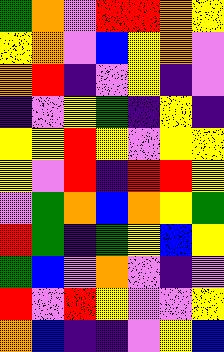[["green", "orange", "violet", "red", "red", "orange", "yellow"], ["yellow", "orange", "violet", "blue", "yellow", "orange", "violet"], ["orange", "red", "indigo", "violet", "yellow", "indigo", "violet"], ["indigo", "violet", "yellow", "green", "indigo", "yellow", "indigo"], ["yellow", "yellow", "red", "yellow", "violet", "yellow", "yellow"], ["yellow", "violet", "red", "indigo", "red", "red", "yellow"], ["violet", "green", "orange", "blue", "orange", "yellow", "green"], ["red", "green", "indigo", "green", "yellow", "blue", "yellow"], ["green", "blue", "violet", "orange", "violet", "indigo", "violet"], ["red", "violet", "red", "yellow", "violet", "violet", "yellow"], ["orange", "blue", "indigo", "indigo", "violet", "yellow", "blue"]]